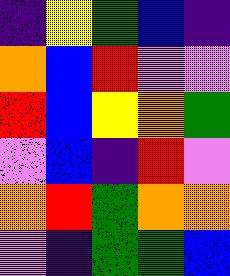[["indigo", "yellow", "green", "blue", "indigo"], ["orange", "blue", "red", "violet", "violet"], ["red", "blue", "yellow", "orange", "green"], ["violet", "blue", "indigo", "red", "violet"], ["orange", "red", "green", "orange", "orange"], ["violet", "indigo", "green", "green", "blue"]]